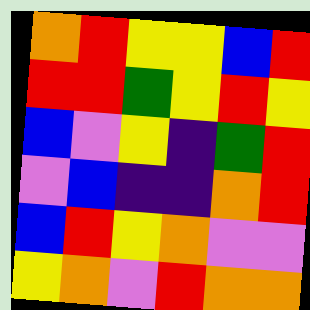[["orange", "red", "yellow", "yellow", "blue", "red"], ["red", "red", "green", "yellow", "red", "yellow"], ["blue", "violet", "yellow", "indigo", "green", "red"], ["violet", "blue", "indigo", "indigo", "orange", "red"], ["blue", "red", "yellow", "orange", "violet", "violet"], ["yellow", "orange", "violet", "red", "orange", "orange"]]